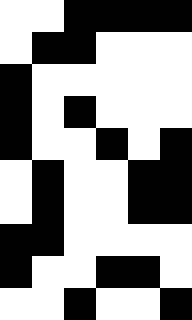[["white", "white", "black", "black", "black", "black"], ["white", "black", "black", "white", "white", "white"], ["black", "white", "white", "white", "white", "white"], ["black", "white", "black", "white", "white", "white"], ["black", "white", "white", "black", "white", "black"], ["white", "black", "white", "white", "black", "black"], ["white", "black", "white", "white", "black", "black"], ["black", "black", "white", "white", "white", "white"], ["black", "white", "white", "black", "black", "white"], ["white", "white", "black", "white", "white", "black"]]